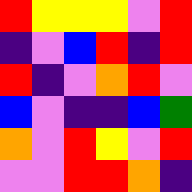[["red", "yellow", "yellow", "yellow", "violet", "red"], ["indigo", "violet", "blue", "red", "indigo", "red"], ["red", "indigo", "violet", "orange", "red", "violet"], ["blue", "violet", "indigo", "indigo", "blue", "green"], ["orange", "violet", "red", "yellow", "violet", "red"], ["violet", "violet", "red", "red", "orange", "indigo"]]